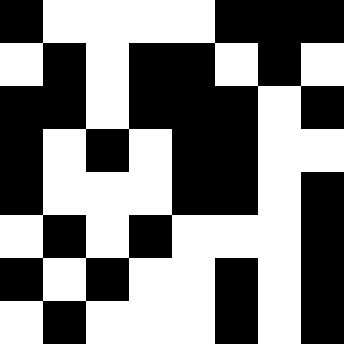[["black", "white", "white", "white", "white", "black", "black", "black"], ["white", "black", "white", "black", "black", "white", "black", "white"], ["black", "black", "white", "black", "black", "black", "white", "black"], ["black", "white", "black", "white", "black", "black", "white", "white"], ["black", "white", "white", "white", "black", "black", "white", "black"], ["white", "black", "white", "black", "white", "white", "white", "black"], ["black", "white", "black", "white", "white", "black", "white", "black"], ["white", "black", "white", "white", "white", "black", "white", "black"]]